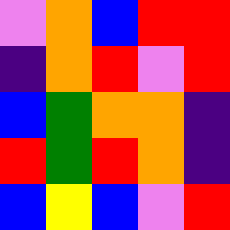[["violet", "orange", "blue", "red", "red"], ["indigo", "orange", "red", "violet", "red"], ["blue", "green", "orange", "orange", "indigo"], ["red", "green", "red", "orange", "indigo"], ["blue", "yellow", "blue", "violet", "red"]]